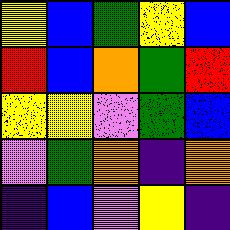[["yellow", "blue", "green", "yellow", "blue"], ["red", "blue", "orange", "green", "red"], ["yellow", "yellow", "violet", "green", "blue"], ["violet", "green", "orange", "indigo", "orange"], ["indigo", "blue", "violet", "yellow", "indigo"]]